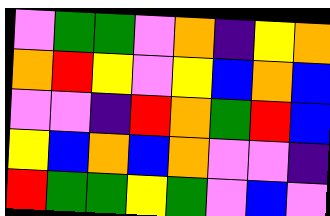[["violet", "green", "green", "violet", "orange", "indigo", "yellow", "orange"], ["orange", "red", "yellow", "violet", "yellow", "blue", "orange", "blue"], ["violet", "violet", "indigo", "red", "orange", "green", "red", "blue"], ["yellow", "blue", "orange", "blue", "orange", "violet", "violet", "indigo"], ["red", "green", "green", "yellow", "green", "violet", "blue", "violet"]]